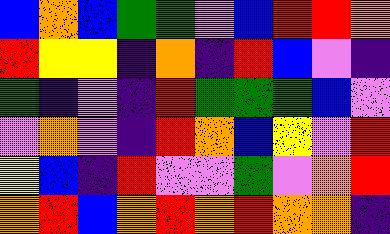[["blue", "orange", "blue", "green", "green", "violet", "blue", "red", "red", "orange"], ["red", "yellow", "yellow", "indigo", "orange", "indigo", "red", "blue", "violet", "indigo"], ["green", "indigo", "violet", "indigo", "red", "green", "green", "green", "blue", "violet"], ["violet", "orange", "violet", "indigo", "red", "orange", "blue", "yellow", "violet", "red"], ["yellow", "blue", "indigo", "red", "violet", "violet", "green", "violet", "orange", "red"], ["orange", "red", "blue", "orange", "red", "orange", "red", "orange", "orange", "indigo"]]